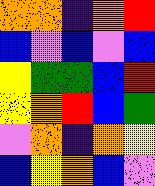[["orange", "orange", "indigo", "orange", "red"], ["blue", "violet", "blue", "violet", "blue"], ["yellow", "green", "green", "blue", "red"], ["yellow", "orange", "red", "blue", "green"], ["violet", "orange", "indigo", "orange", "yellow"], ["blue", "yellow", "orange", "blue", "violet"]]